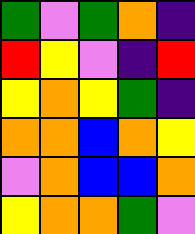[["green", "violet", "green", "orange", "indigo"], ["red", "yellow", "violet", "indigo", "red"], ["yellow", "orange", "yellow", "green", "indigo"], ["orange", "orange", "blue", "orange", "yellow"], ["violet", "orange", "blue", "blue", "orange"], ["yellow", "orange", "orange", "green", "violet"]]